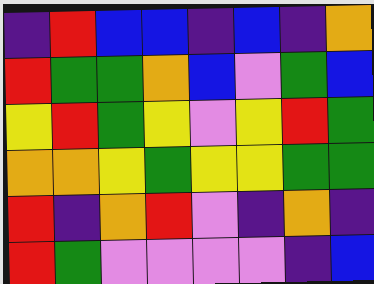[["indigo", "red", "blue", "blue", "indigo", "blue", "indigo", "orange"], ["red", "green", "green", "orange", "blue", "violet", "green", "blue"], ["yellow", "red", "green", "yellow", "violet", "yellow", "red", "green"], ["orange", "orange", "yellow", "green", "yellow", "yellow", "green", "green"], ["red", "indigo", "orange", "red", "violet", "indigo", "orange", "indigo"], ["red", "green", "violet", "violet", "violet", "violet", "indigo", "blue"]]